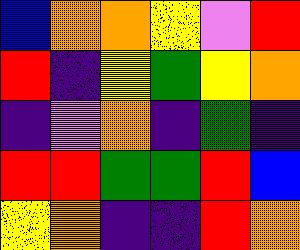[["blue", "orange", "orange", "yellow", "violet", "red"], ["red", "indigo", "yellow", "green", "yellow", "orange"], ["indigo", "violet", "orange", "indigo", "green", "indigo"], ["red", "red", "green", "green", "red", "blue"], ["yellow", "orange", "indigo", "indigo", "red", "orange"]]